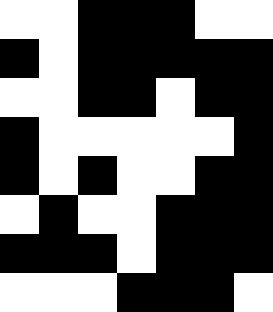[["white", "white", "black", "black", "black", "white", "white"], ["black", "white", "black", "black", "black", "black", "black"], ["white", "white", "black", "black", "white", "black", "black"], ["black", "white", "white", "white", "white", "white", "black"], ["black", "white", "black", "white", "white", "black", "black"], ["white", "black", "white", "white", "black", "black", "black"], ["black", "black", "black", "white", "black", "black", "black"], ["white", "white", "white", "black", "black", "black", "white"]]